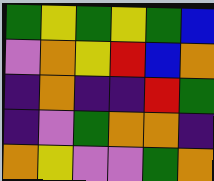[["green", "yellow", "green", "yellow", "green", "blue"], ["violet", "orange", "yellow", "red", "blue", "orange"], ["indigo", "orange", "indigo", "indigo", "red", "green"], ["indigo", "violet", "green", "orange", "orange", "indigo"], ["orange", "yellow", "violet", "violet", "green", "orange"]]